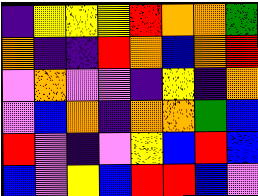[["indigo", "yellow", "yellow", "yellow", "red", "orange", "orange", "green"], ["orange", "indigo", "indigo", "red", "orange", "blue", "orange", "red"], ["violet", "orange", "violet", "violet", "indigo", "yellow", "indigo", "orange"], ["violet", "blue", "orange", "indigo", "orange", "orange", "green", "blue"], ["red", "violet", "indigo", "violet", "yellow", "blue", "red", "blue"], ["blue", "violet", "yellow", "blue", "red", "red", "blue", "violet"]]